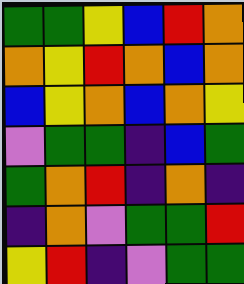[["green", "green", "yellow", "blue", "red", "orange"], ["orange", "yellow", "red", "orange", "blue", "orange"], ["blue", "yellow", "orange", "blue", "orange", "yellow"], ["violet", "green", "green", "indigo", "blue", "green"], ["green", "orange", "red", "indigo", "orange", "indigo"], ["indigo", "orange", "violet", "green", "green", "red"], ["yellow", "red", "indigo", "violet", "green", "green"]]